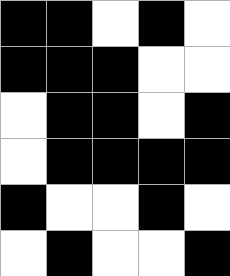[["black", "black", "white", "black", "white"], ["black", "black", "black", "white", "white"], ["white", "black", "black", "white", "black"], ["white", "black", "black", "black", "black"], ["black", "white", "white", "black", "white"], ["white", "black", "white", "white", "black"]]